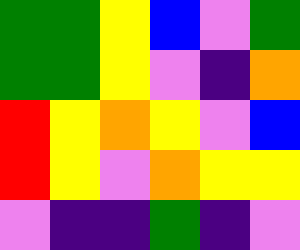[["green", "green", "yellow", "blue", "violet", "green"], ["green", "green", "yellow", "violet", "indigo", "orange"], ["red", "yellow", "orange", "yellow", "violet", "blue"], ["red", "yellow", "violet", "orange", "yellow", "yellow"], ["violet", "indigo", "indigo", "green", "indigo", "violet"]]